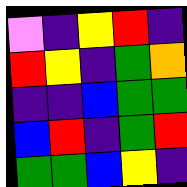[["violet", "indigo", "yellow", "red", "indigo"], ["red", "yellow", "indigo", "green", "orange"], ["indigo", "indigo", "blue", "green", "green"], ["blue", "red", "indigo", "green", "red"], ["green", "green", "blue", "yellow", "indigo"]]